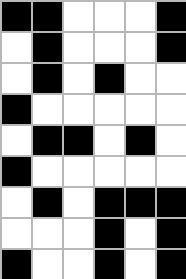[["black", "black", "white", "white", "white", "black"], ["white", "black", "white", "white", "white", "black"], ["white", "black", "white", "black", "white", "white"], ["black", "white", "white", "white", "white", "white"], ["white", "black", "black", "white", "black", "white"], ["black", "white", "white", "white", "white", "white"], ["white", "black", "white", "black", "black", "black"], ["white", "white", "white", "black", "white", "black"], ["black", "white", "white", "black", "white", "black"]]